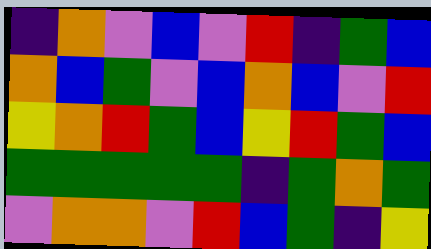[["indigo", "orange", "violet", "blue", "violet", "red", "indigo", "green", "blue"], ["orange", "blue", "green", "violet", "blue", "orange", "blue", "violet", "red"], ["yellow", "orange", "red", "green", "blue", "yellow", "red", "green", "blue"], ["green", "green", "green", "green", "green", "indigo", "green", "orange", "green"], ["violet", "orange", "orange", "violet", "red", "blue", "green", "indigo", "yellow"]]